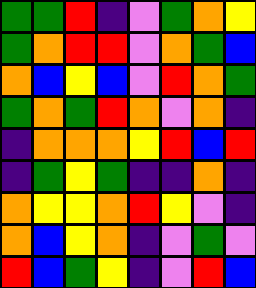[["green", "green", "red", "indigo", "violet", "green", "orange", "yellow"], ["green", "orange", "red", "red", "violet", "orange", "green", "blue"], ["orange", "blue", "yellow", "blue", "violet", "red", "orange", "green"], ["green", "orange", "green", "red", "orange", "violet", "orange", "indigo"], ["indigo", "orange", "orange", "orange", "yellow", "red", "blue", "red"], ["indigo", "green", "yellow", "green", "indigo", "indigo", "orange", "indigo"], ["orange", "yellow", "yellow", "orange", "red", "yellow", "violet", "indigo"], ["orange", "blue", "yellow", "orange", "indigo", "violet", "green", "violet"], ["red", "blue", "green", "yellow", "indigo", "violet", "red", "blue"]]